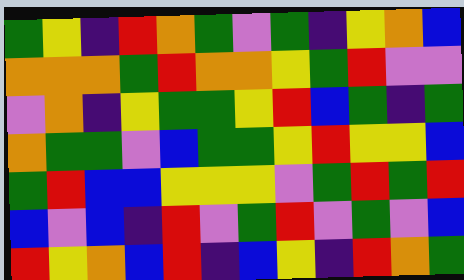[["green", "yellow", "indigo", "red", "orange", "green", "violet", "green", "indigo", "yellow", "orange", "blue"], ["orange", "orange", "orange", "green", "red", "orange", "orange", "yellow", "green", "red", "violet", "violet"], ["violet", "orange", "indigo", "yellow", "green", "green", "yellow", "red", "blue", "green", "indigo", "green"], ["orange", "green", "green", "violet", "blue", "green", "green", "yellow", "red", "yellow", "yellow", "blue"], ["green", "red", "blue", "blue", "yellow", "yellow", "yellow", "violet", "green", "red", "green", "red"], ["blue", "violet", "blue", "indigo", "red", "violet", "green", "red", "violet", "green", "violet", "blue"], ["red", "yellow", "orange", "blue", "red", "indigo", "blue", "yellow", "indigo", "red", "orange", "green"]]